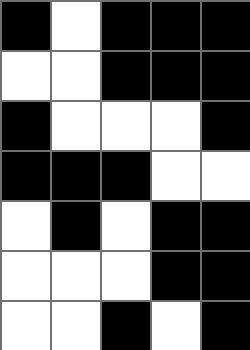[["black", "white", "black", "black", "black"], ["white", "white", "black", "black", "black"], ["black", "white", "white", "white", "black"], ["black", "black", "black", "white", "white"], ["white", "black", "white", "black", "black"], ["white", "white", "white", "black", "black"], ["white", "white", "black", "white", "black"]]